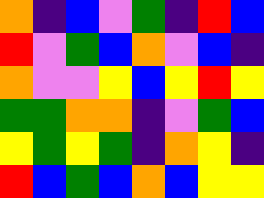[["orange", "indigo", "blue", "violet", "green", "indigo", "red", "blue"], ["red", "violet", "green", "blue", "orange", "violet", "blue", "indigo"], ["orange", "violet", "violet", "yellow", "blue", "yellow", "red", "yellow"], ["green", "green", "orange", "orange", "indigo", "violet", "green", "blue"], ["yellow", "green", "yellow", "green", "indigo", "orange", "yellow", "indigo"], ["red", "blue", "green", "blue", "orange", "blue", "yellow", "yellow"]]